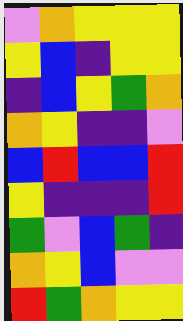[["violet", "orange", "yellow", "yellow", "yellow"], ["yellow", "blue", "indigo", "yellow", "yellow"], ["indigo", "blue", "yellow", "green", "orange"], ["orange", "yellow", "indigo", "indigo", "violet"], ["blue", "red", "blue", "blue", "red"], ["yellow", "indigo", "indigo", "indigo", "red"], ["green", "violet", "blue", "green", "indigo"], ["orange", "yellow", "blue", "violet", "violet"], ["red", "green", "orange", "yellow", "yellow"]]